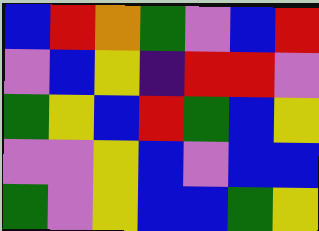[["blue", "red", "orange", "green", "violet", "blue", "red"], ["violet", "blue", "yellow", "indigo", "red", "red", "violet"], ["green", "yellow", "blue", "red", "green", "blue", "yellow"], ["violet", "violet", "yellow", "blue", "violet", "blue", "blue"], ["green", "violet", "yellow", "blue", "blue", "green", "yellow"]]